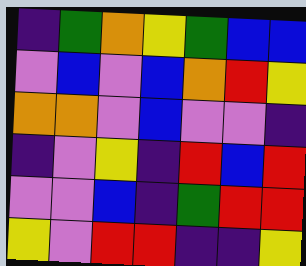[["indigo", "green", "orange", "yellow", "green", "blue", "blue"], ["violet", "blue", "violet", "blue", "orange", "red", "yellow"], ["orange", "orange", "violet", "blue", "violet", "violet", "indigo"], ["indigo", "violet", "yellow", "indigo", "red", "blue", "red"], ["violet", "violet", "blue", "indigo", "green", "red", "red"], ["yellow", "violet", "red", "red", "indigo", "indigo", "yellow"]]